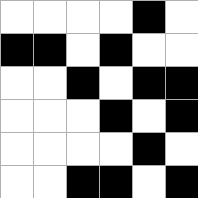[["white", "white", "white", "white", "black", "white"], ["black", "black", "white", "black", "white", "white"], ["white", "white", "black", "white", "black", "black"], ["white", "white", "white", "black", "white", "black"], ["white", "white", "white", "white", "black", "white"], ["white", "white", "black", "black", "white", "black"]]